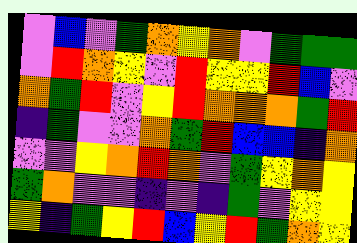[["violet", "blue", "violet", "green", "orange", "yellow", "orange", "violet", "green", "green", "green"], ["violet", "red", "orange", "yellow", "violet", "red", "yellow", "yellow", "red", "blue", "violet"], ["orange", "green", "red", "violet", "yellow", "red", "orange", "orange", "orange", "green", "red"], ["indigo", "green", "violet", "violet", "orange", "green", "red", "blue", "blue", "indigo", "orange"], ["violet", "violet", "yellow", "orange", "red", "orange", "violet", "green", "yellow", "orange", "yellow"], ["green", "orange", "violet", "violet", "indigo", "violet", "indigo", "green", "violet", "yellow", "yellow"], ["yellow", "indigo", "green", "yellow", "red", "blue", "yellow", "red", "green", "orange", "yellow"]]